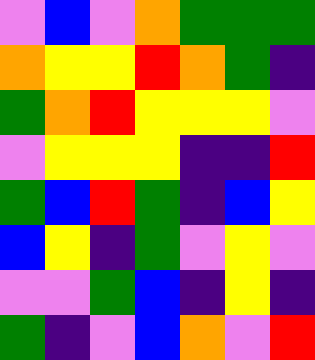[["violet", "blue", "violet", "orange", "green", "green", "green"], ["orange", "yellow", "yellow", "red", "orange", "green", "indigo"], ["green", "orange", "red", "yellow", "yellow", "yellow", "violet"], ["violet", "yellow", "yellow", "yellow", "indigo", "indigo", "red"], ["green", "blue", "red", "green", "indigo", "blue", "yellow"], ["blue", "yellow", "indigo", "green", "violet", "yellow", "violet"], ["violet", "violet", "green", "blue", "indigo", "yellow", "indigo"], ["green", "indigo", "violet", "blue", "orange", "violet", "red"]]